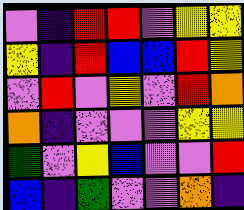[["violet", "indigo", "red", "red", "violet", "yellow", "yellow"], ["yellow", "indigo", "red", "blue", "blue", "red", "yellow"], ["violet", "red", "violet", "yellow", "violet", "red", "orange"], ["orange", "indigo", "violet", "violet", "violet", "yellow", "yellow"], ["green", "violet", "yellow", "blue", "violet", "violet", "red"], ["blue", "indigo", "green", "violet", "violet", "orange", "indigo"]]